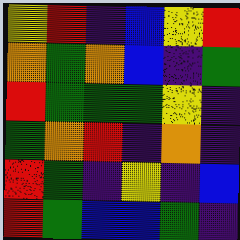[["yellow", "red", "indigo", "blue", "yellow", "red"], ["orange", "green", "orange", "blue", "indigo", "green"], ["red", "green", "green", "green", "yellow", "indigo"], ["green", "orange", "red", "indigo", "orange", "indigo"], ["red", "green", "indigo", "yellow", "indigo", "blue"], ["red", "green", "blue", "blue", "green", "indigo"]]